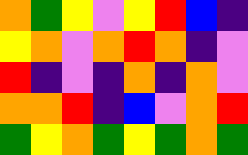[["orange", "green", "yellow", "violet", "yellow", "red", "blue", "indigo"], ["yellow", "orange", "violet", "orange", "red", "orange", "indigo", "violet"], ["red", "indigo", "violet", "indigo", "orange", "indigo", "orange", "violet"], ["orange", "orange", "red", "indigo", "blue", "violet", "orange", "red"], ["green", "yellow", "orange", "green", "yellow", "green", "orange", "green"]]